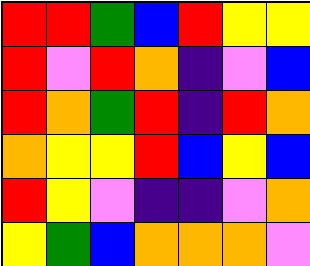[["red", "red", "green", "blue", "red", "yellow", "yellow"], ["red", "violet", "red", "orange", "indigo", "violet", "blue"], ["red", "orange", "green", "red", "indigo", "red", "orange"], ["orange", "yellow", "yellow", "red", "blue", "yellow", "blue"], ["red", "yellow", "violet", "indigo", "indigo", "violet", "orange"], ["yellow", "green", "blue", "orange", "orange", "orange", "violet"]]